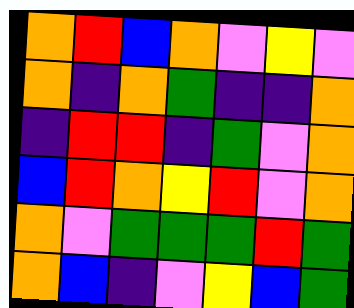[["orange", "red", "blue", "orange", "violet", "yellow", "violet"], ["orange", "indigo", "orange", "green", "indigo", "indigo", "orange"], ["indigo", "red", "red", "indigo", "green", "violet", "orange"], ["blue", "red", "orange", "yellow", "red", "violet", "orange"], ["orange", "violet", "green", "green", "green", "red", "green"], ["orange", "blue", "indigo", "violet", "yellow", "blue", "green"]]